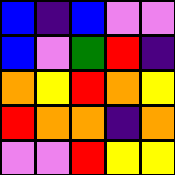[["blue", "indigo", "blue", "violet", "violet"], ["blue", "violet", "green", "red", "indigo"], ["orange", "yellow", "red", "orange", "yellow"], ["red", "orange", "orange", "indigo", "orange"], ["violet", "violet", "red", "yellow", "yellow"]]